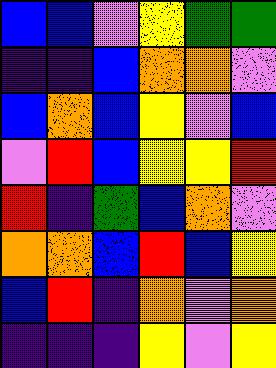[["blue", "blue", "violet", "yellow", "green", "green"], ["indigo", "indigo", "blue", "orange", "orange", "violet"], ["blue", "orange", "blue", "yellow", "violet", "blue"], ["violet", "red", "blue", "yellow", "yellow", "red"], ["red", "indigo", "green", "blue", "orange", "violet"], ["orange", "orange", "blue", "red", "blue", "yellow"], ["blue", "red", "indigo", "orange", "violet", "orange"], ["indigo", "indigo", "indigo", "yellow", "violet", "yellow"]]